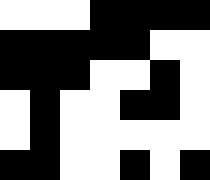[["white", "white", "white", "black", "black", "black", "black"], ["black", "black", "black", "black", "black", "white", "white"], ["black", "black", "black", "white", "white", "black", "white"], ["white", "black", "white", "white", "black", "black", "white"], ["white", "black", "white", "white", "white", "white", "white"], ["black", "black", "white", "white", "black", "white", "black"]]